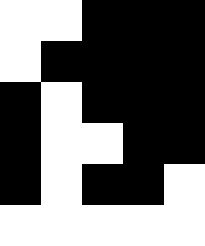[["white", "white", "black", "black", "black"], ["white", "black", "black", "black", "black"], ["black", "white", "black", "black", "black"], ["black", "white", "white", "black", "black"], ["black", "white", "black", "black", "white"], ["white", "white", "white", "white", "white"]]